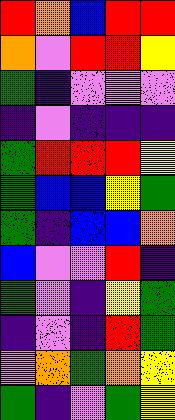[["red", "orange", "blue", "red", "red"], ["orange", "violet", "red", "red", "yellow"], ["green", "indigo", "violet", "violet", "violet"], ["indigo", "violet", "indigo", "indigo", "indigo"], ["green", "red", "red", "red", "yellow"], ["green", "blue", "blue", "yellow", "green"], ["green", "indigo", "blue", "blue", "orange"], ["blue", "violet", "violet", "red", "indigo"], ["green", "violet", "indigo", "yellow", "green"], ["indigo", "violet", "indigo", "red", "green"], ["violet", "orange", "green", "orange", "yellow"], ["green", "indigo", "violet", "green", "yellow"]]